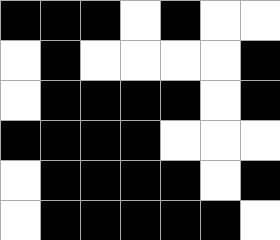[["black", "black", "black", "white", "black", "white", "white"], ["white", "black", "white", "white", "white", "white", "black"], ["white", "black", "black", "black", "black", "white", "black"], ["black", "black", "black", "black", "white", "white", "white"], ["white", "black", "black", "black", "black", "white", "black"], ["white", "black", "black", "black", "black", "black", "white"]]